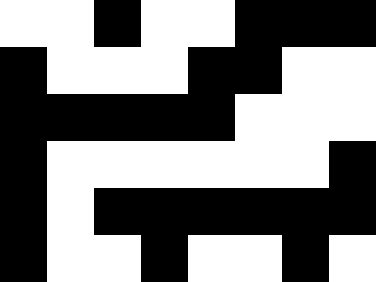[["white", "white", "black", "white", "white", "black", "black", "black"], ["black", "white", "white", "white", "black", "black", "white", "white"], ["black", "black", "black", "black", "black", "white", "white", "white"], ["black", "white", "white", "white", "white", "white", "white", "black"], ["black", "white", "black", "black", "black", "black", "black", "black"], ["black", "white", "white", "black", "white", "white", "black", "white"]]